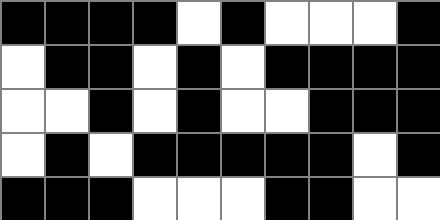[["black", "black", "black", "black", "white", "black", "white", "white", "white", "black"], ["white", "black", "black", "white", "black", "white", "black", "black", "black", "black"], ["white", "white", "black", "white", "black", "white", "white", "black", "black", "black"], ["white", "black", "white", "black", "black", "black", "black", "black", "white", "black"], ["black", "black", "black", "white", "white", "white", "black", "black", "white", "white"]]